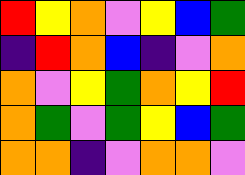[["red", "yellow", "orange", "violet", "yellow", "blue", "green"], ["indigo", "red", "orange", "blue", "indigo", "violet", "orange"], ["orange", "violet", "yellow", "green", "orange", "yellow", "red"], ["orange", "green", "violet", "green", "yellow", "blue", "green"], ["orange", "orange", "indigo", "violet", "orange", "orange", "violet"]]